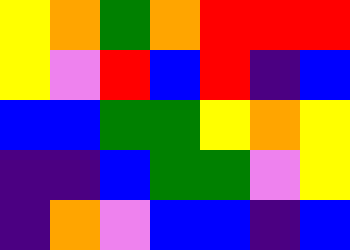[["yellow", "orange", "green", "orange", "red", "red", "red"], ["yellow", "violet", "red", "blue", "red", "indigo", "blue"], ["blue", "blue", "green", "green", "yellow", "orange", "yellow"], ["indigo", "indigo", "blue", "green", "green", "violet", "yellow"], ["indigo", "orange", "violet", "blue", "blue", "indigo", "blue"]]